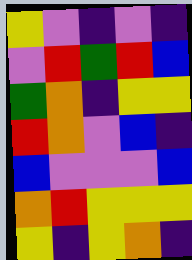[["yellow", "violet", "indigo", "violet", "indigo"], ["violet", "red", "green", "red", "blue"], ["green", "orange", "indigo", "yellow", "yellow"], ["red", "orange", "violet", "blue", "indigo"], ["blue", "violet", "violet", "violet", "blue"], ["orange", "red", "yellow", "yellow", "yellow"], ["yellow", "indigo", "yellow", "orange", "indigo"]]